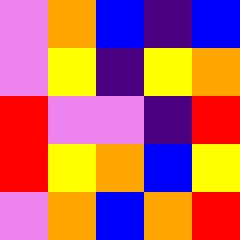[["violet", "orange", "blue", "indigo", "blue"], ["violet", "yellow", "indigo", "yellow", "orange"], ["red", "violet", "violet", "indigo", "red"], ["red", "yellow", "orange", "blue", "yellow"], ["violet", "orange", "blue", "orange", "red"]]